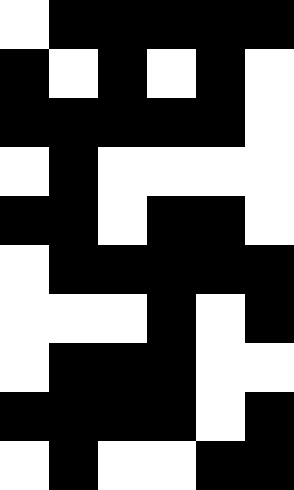[["white", "black", "black", "black", "black", "black"], ["black", "white", "black", "white", "black", "white"], ["black", "black", "black", "black", "black", "white"], ["white", "black", "white", "white", "white", "white"], ["black", "black", "white", "black", "black", "white"], ["white", "black", "black", "black", "black", "black"], ["white", "white", "white", "black", "white", "black"], ["white", "black", "black", "black", "white", "white"], ["black", "black", "black", "black", "white", "black"], ["white", "black", "white", "white", "black", "black"]]